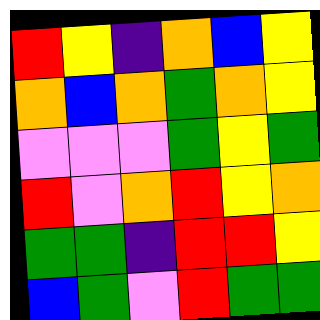[["red", "yellow", "indigo", "orange", "blue", "yellow"], ["orange", "blue", "orange", "green", "orange", "yellow"], ["violet", "violet", "violet", "green", "yellow", "green"], ["red", "violet", "orange", "red", "yellow", "orange"], ["green", "green", "indigo", "red", "red", "yellow"], ["blue", "green", "violet", "red", "green", "green"]]